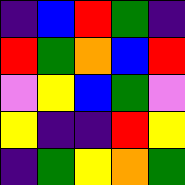[["indigo", "blue", "red", "green", "indigo"], ["red", "green", "orange", "blue", "red"], ["violet", "yellow", "blue", "green", "violet"], ["yellow", "indigo", "indigo", "red", "yellow"], ["indigo", "green", "yellow", "orange", "green"]]